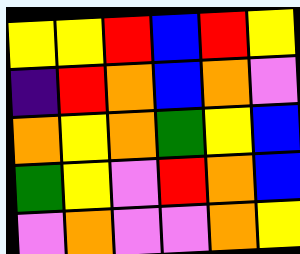[["yellow", "yellow", "red", "blue", "red", "yellow"], ["indigo", "red", "orange", "blue", "orange", "violet"], ["orange", "yellow", "orange", "green", "yellow", "blue"], ["green", "yellow", "violet", "red", "orange", "blue"], ["violet", "orange", "violet", "violet", "orange", "yellow"]]